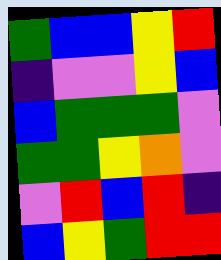[["green", "blue", "blue", "yellow", "red"], ["indigo", "violet", "violet", "yellow", "blue"], ["blue", "green", "green", "green", "violet"], ["green", "green", "yellow", "orange", "violet"], ["violet", "red", "blue", "red", "indigo"], ["blue", "yellow", "green", "red", "red"]]